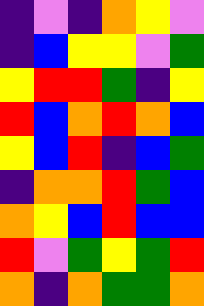[["indigo", "violet", "indigo", "orange", "yellow", "violet"], ["indigo", "blue", "yellow", "yellow", "violet", "green"], ["yellow", "red", "red", "green", "indigo", "yellow"], ["red", "blue", "orange", "red", "orange", "blue"], ["yellow", "blue", "red", "indigo", "blue", "green"], ["indigo", "orange", "orange", "red", "green", "blue"], ["orange", "yellow", "blue", "red", "blue", "blue"], ["red", "violet", "green", "yellow", "green", "red"], ["orange", "indigo", "orange", "green", "green", "orange"]]